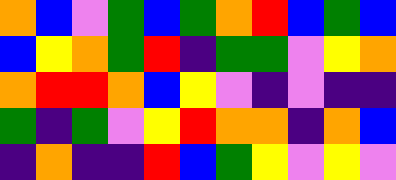[["orange", "blue", "violet", "green", "blue", "green", "orange", "red", "blue", "green", "blue"], ["blue", "yellow", "orange", "green", "red", "indigo", "green", "green", "violet", "yellow", "orange"], ["orange", "red", "red", "orange", "blue", "yellow", "violet", "indigo", "violet", "indigo", "indigo"], ["green", "indigo", "green", "violet", "yellow", "red", "orange", "orange", "indigo", "orange", "blue"], ["indigo", "orange", "indigo", "indigo", "red", "blue", "green", "yellow", "violet", "yellow", "violet"]]